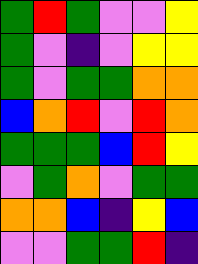[["green", "red", "green", "violet", "violet", "yellow"], ["green", "violet", "indigo", "violet", "yellow", "yellow"], ["green", "violet", "green", "green", "orange", "orange"], ["blue", "orange", "red", "violet", "red", "orange"], ["green", "green", "green", "blue", "red", "yellow"], ["violet", "green", "orange", "violet", "green", "green"], ["orange", "orange", "blue", "indigo", "yellow", "blue"], ["violet", "violet", "green", "green", "red", "indigo"]]